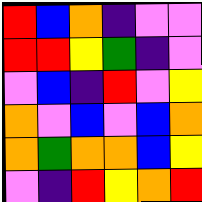[["red", "blue", "orange", "indigo", "violet", "violet"], ["red", "red", "yellow", "green", "indigo", "violet"], ["violet", "blue", "indigo", "red", "violet", "yellow"], ["orange", "violet", "blue", "violet", "blue", "orange"], ["orange", "green", "orange", "orange", "blue", "yellow"], ["violet", "indigo", "red", "yellow", "orange", "red"]]